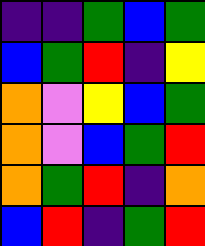[["indigo", "indigo", "green", "blue", "green"], ["blue", "green", "red", "indigo", "yellow"], ["orange", "violet", "yellow", "blue", "green"], ["orange", "violet", "blue", "green", "red"], ["orange", "green", "red", "indigo", "orange"], ["blue", "red", "indigo", "green", "red"]]